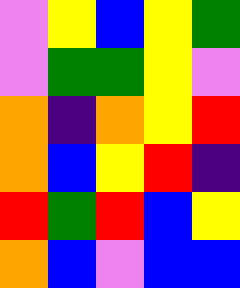[["violet", "yellow", "blue", "yellow", "green"], ["violet", "green", "green", "yellow", "violet"], ["orange", "indigo", "orange", "yellow", "red"], ["orange", "blue", "yellow", "red", "indigo"], ["red", "green", "red", "blue", "yellow"], ["orange", "blue", "violet", "blue", "blue"]]